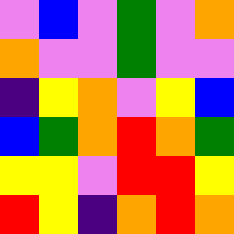[["violet", "blue", "violet", "green", "violet", "orange"], ["orange", "violet", "violet", "green", "violet", "violet"], ["indigo", "yellow", "orange", "violet", "yellow", "blue"], ["blue", "green", "orange", "red", "orange", "green"], ["yellow", "yellow", "violet", "red", "red", "yellow"], ["red", "yellow", "indigo", "orange", "red", "orange"]]